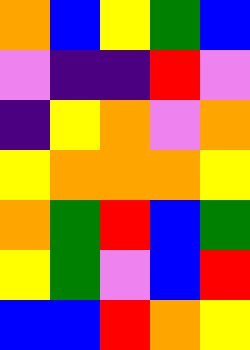[["orange", "blue", "yellow", "green", "blue"], ["violet", "indigo", "indigo", "red", "violet"], ["indigo", "yellow", "orange", "violet", "orange"], ["yellow", "orange", "orange", "orange", "yellow"], ["orange", "green", "red", "blue", "green"], ["yellow", "green", "violet", "blue", "red"], ["blue", "blue", "red", "orange", "yellow"]]